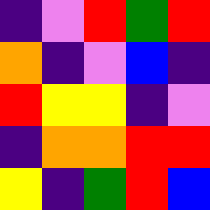[["indigo", "violet", "red", "green", "red"], ["orange", "indigo", "violet", "blue", "indigo"], ["red", "yellow", "yellow", "indigo", "violet"], ["indigo", "orange", "orange", "red", "red"], ["yellow", "indigo", "green", "red", "blue"]]